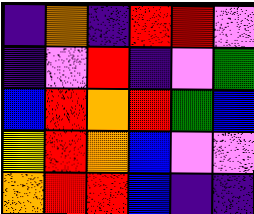[["indigo", "orange", "indigo", "red", "red", "violet"], ["indigo", "violet", "red", "indigo", "violet", "green"], ["blue", "red", "orange", "red", "green", "blue"], ["yellow", "red", "orange", "blue", "violet", "violet"], ["orange", "red", "red", "blue", "indigo", "indigo"]]